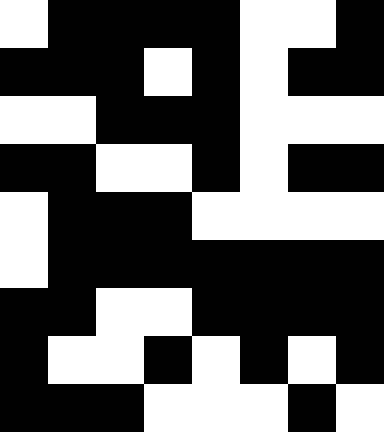[["white", "black", "black", "black", "black", "white", "white", "black"], ["black", "black", "black", "white", "black", "white", "black", "black"], ["white", "white", "black", "black", "black", "white", "white", "white"], ["black", "black", "white", "white", "black", "white", "black", "black"], ["white", "black", "black", "black", "white", "white", "white", "white"], ["white", "black", "black", "black", "black", "black", "black", "black"], ["black", "black", "white", "white", "black", "black", "black", "black"], ["black", "white", "white", "black", "white", "black", "white", "black"], ["black", "black", "black", "white", "white", "white", "black", "white"]]